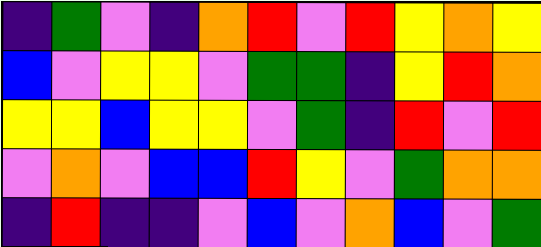[["indigo", "green", "violet", "indigo", "orange", "red", "violet", "red", "yellow", "orange", "yellow"], ["blue", "violet", "yellow", "yellow", "violet", "green", "green", "indigo", "yellow", "red", "orange"], ["yellow", "yellow", "blue", "yellow", "yellow", "violet", "green", "indigo", "red", "violet", "red"], ["violet", "orange", "violet", "blue", "blue", "red", "yellow", "violet", "green", "orange", "orange"], ["indigo", "red", "indigo", "indigo", "violet", "blue", "violet", "orange", "blue", "violet", "green"]]